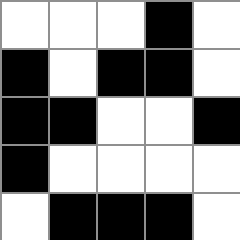[["white", "white", "white", "black", "white"], ["black", "white", "black", "black", "white"], ["black", "black", "white", "white", "black"], ["black", "white", "white", "white", "white"], ["white", "black", "black", "black", "white"]]